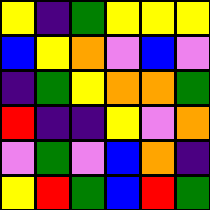[["yellow", "indigo", "green", "yellow", "yellow", "yellow"], ["blue", "yellow", "orange", "violet", "blue", "violet"], ["indigo", "green", "yellow", "orange", "orange", "green"], ["red", "indigo", "indigo", "yellow", "violet", "orange"], ["violet", "green", "violet", "blue", "orange", "indigo"], ["yellow", "red", "green", "blue", "red", "green"]]